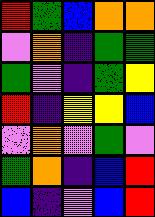[["red", "green", "blue", "orange", "orange"], ["violet", "orange", "indigo", "green", "green"], ["green", "violet", "indigo", "green", "yellow"], ["red", "indigo", "yellow", "yellow", "blue"], ["violet", "orange", "violet", "green", "violet"], ["green", "orange", "indigo", "blue", "red"], ["blue", "indigo", "violet", "blue", "red"]]